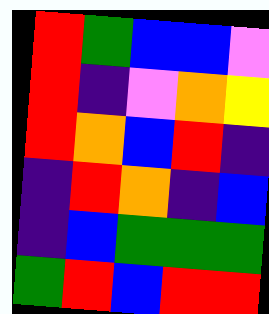[["red", "green", "blue", "blue", "violet"], ["red", "indigo", "violet", "orange", "yellow"], ["red", "orange", "blue", "red", "indigo"], ["indigo", "red", "orange", "indigo", "blue"], ["indigo", "blue", "green", "green", "green"], ["green", "red", "blue", "red", "red"]]